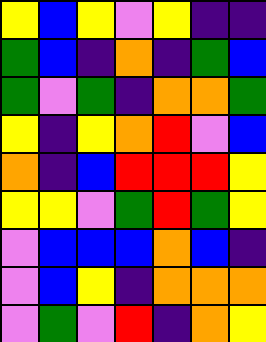[["yellow", "blue", "yellow", "violet", "yellow", "indigo", "indigo"], ["green", "blue", "indigo", "orange", "indigo", "green", "blue"], ["green", "violet", "green", "indigo", "orange", "orange", "green"], ["yellow", "indigo", "yellow", "orange", "red", "violet", "blue"], ["orange", "indigo", "blue", "red", "red", "red", "yellow"], ["yellow", "yellow", "violet", "green", "red", "green", "yellow"], ["violet", "blue", "blue", "blue", "orange", "blue", "indigo"], ["violet", "blue", "yellow", "indigo", "orange", "orange", "orange"], ["violet", "green", "violet", "red", "indigo", "orange", "yellow"]]